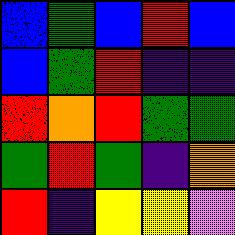[["blue", "green", "blue", "red", "blue"], ["blue", "green", "red", "indigo", "indigo"], ["red", "orange", "red", "green", "green"], ["green", "red", "green", "indigo", "orange"], ["red", "indigo", "yellow", "yellow", "violet"]]